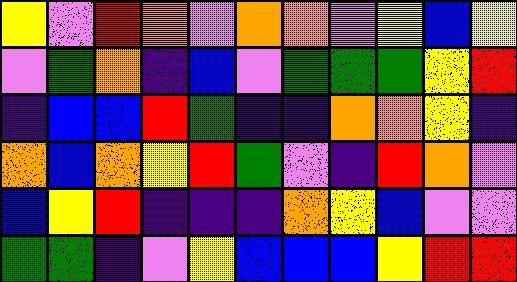[["yellow", "violet", "red", "orange", "violet", "orange", "orange", "violet", "yellow", "blue", "yellow"], ["violet", "green", "orange", "indigo", "blue", "violet", "green", "green", "green", "yellow", "red"], ["indigo", "blue", "blue", "red", "green", "indigo", "indigo", "orange", "orange", "yellow", "indigo"], ["orange", "blue", "orange", "yellow", "red", "green", "violet", "indigo", "red", "orange", "violet"], ["blue", "yellow", "red", "indigo", "indigo", "indigo", "orange", "yellow", "blue", "violet", "violet"], ["green", "green", "indigo", "violet", "yellow", "blue", "blue", "blue", "yellow", "red", "red"]]